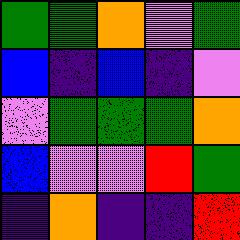[["green", "green", "orange", "violet", "green"], ["blue", "indigo", "blue", "indigo", "violet"], ["violet", "green", "green", "green", "orange"], ["blue", "violet", "violet", "red", "green"], ["indigo", "orange", "indigo", "indigo", "red"]]